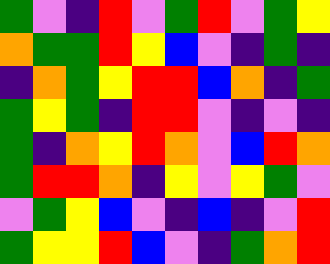[["green", "violet", "indigo", "red", "violet", "green", "red", "violet", "green", "yellow"], ["orange", "green", "green", "red", "yellow", "blue", "violet", "indigo", "green", "indigo"], ["indigo", "orange", "green", "yellow", "red", "red", "blue", "orange", "indigo", "green"], ["green", "yellow", "green", "indigo", "red", "red", "violet", "indigo", "violet", "indigo"], ["green", "indigo", "orange", "yellow", "red", "orange", "violet", "blue", "red", "orange"], ["green", "red", "red", "orange", "indigo", "yellow", "violet", "yellow", "green", "violet"], ["violet", "green", "yellow", "blue", "violet", "indigo", "blue", "indigo", "violet", "red"], ["green", "yellow", "yellow", "red", "blue", "violet", "indigo", "green", "orange", "red"]]